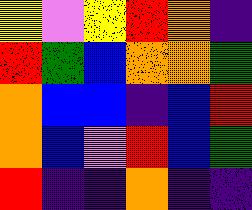[["yellow", "violet", "yellow", "red", "orange", "indigo"], ["red", "green", "blue", "orange", "orange", "green"], ["orange", "blue", "blue", "indigo", "blue", "red"], ["orange", "blue", "violet", "red", "blue", "green"], ["red", "indigo", "indigo", "orange", "indigo", "indigo"]]